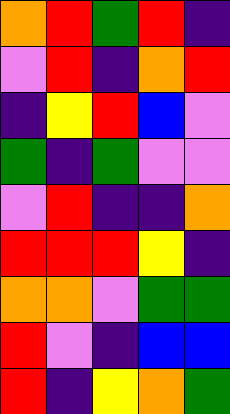[["orange", "red", "green", "red", "indigo"], ["violet", "red", "indigo", "orange", "red"], ["indigo", "yellow", "red", "blue", "violet"], ["green", "indigo", "green", "violet", "violet"], ["violet", "red", "indigo", "indigo", "orange"], ["red", "red", "red", "yellow", "indigo"], ["orange", "orange", "violet", "green", "green"], ["red", "violet", "indigo", "blue", "blue"], ["red", "indigo", "yellow", "orange", "green"]]